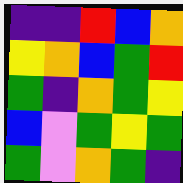[["indigo", "indigo", "red", "blue", "orange"], ["yellow", "orange", "blue", "green", "red"], ["green", "indigo", "orange", "green", "yellow"], ["blue", "violet", "green", "yellow", "green"], ["green", "violet", "orange", "green", "indigo"]]